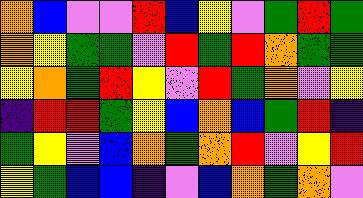[["orange", "blue", "violet", "violet", "red", "blue", "yellow", "violet", "green", "red", "green"], ["orange", "yellow", "green", "green", "violet", "red", "green", "red", "orange", "green", "green"], ["yellow", "orange", "green", "red", "yellow", "violet", "red", "green", "orange", "violet", "yellow"], ["indigo", "red", "red", "green", "yellow", "blue", "orange", "blue", "green", "red", "indigo"], ["green", "yellow", "violet", "blue", "orange", "green", "orange", "red", "violet", "yellow", "red"], ["yellow", "green", "blue", "blue", "indigo", "violet", "blue", "orange", "green", "orange", "violet"]]